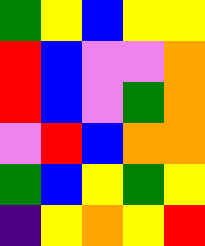[["green", "yellow", "blue", "yellow", "yellow"], ["red", "blue", "violet", "violet", "orange"], ["red", "blue", "violet", "green", "orange"], ["violet", "red", "blue", "orange", "orange"], ["green", "blue", "yellow", "green", "yellow"], ["indigo", "yellow", "orange", "yellow", "red"]]